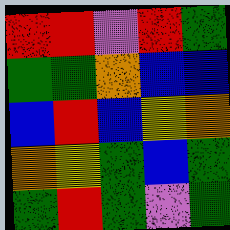[["red", "red", "violet", "red", "green"], ["green", "green", "orange", "blue", "blue"], ["blue", "red", "blue", "yellow", "orange"], ["orange", "yellow", "green", "blue", "green"], ["green", "red", "green", "violet", "green"]]